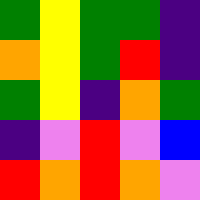[["green", "yellow", "green", "green", "indigo"], ["orange", "yellow", "green", "red", "indigo"], ["green", "yellow", "indigo", "orange", "green"], ["indigo", "violet", "red", "violet", "blue"], ["red", "orange", "red", "orange", "violet"]]